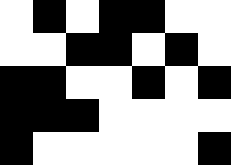[["white", "black", "white", "black", "black", "white", "white"], ["white", "white", "black", "black", "white", "black", "white"], ["black", "black", "white", "white", "black", "white", "black"], ["black", "black", "black", "white", "white", "white", "white"], ["black", "white", "white", "white", "white", "white", "black"]]